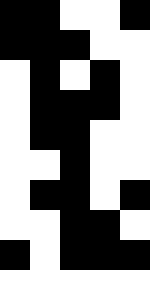[["black", "black", "white", "white", "black"], ["black", "black", "black", "white", "white"], ["white", "black", "white", "black", "white"], ["white", "black", "black", "black", "white"], ["white", "black", "black", "white", "white"], ["white", "white", "black", "white", "white"], ["white", "black", "black", "white", "black"], ["white", "white", "black", "black", "white"], ["black", "white", "black", "black", "black"], ["white", "white", "white", "white", "white"]]